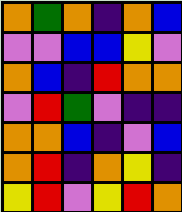[["orange", "green", "orange", "indigo", "orange", "blue"], ["violet", "violet", "blue", "blue", "yellow", "violet"], ["orange", "blue", "indigo", "red", "orange", "orange"], ["violet", "red", "green", "violet", "indigo", "indigo"], ["orange", "orange", "blue", "indigo", "violet", "blue"], ["orange", "red", "indigo", "orange", "yellow", "indigo"], ["yellow", "red", "violet", "yellow", "red", "orange"]]